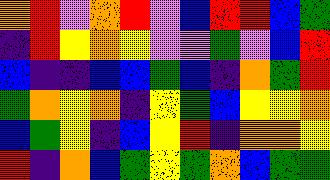[["orange", "red", "violet", "orange", "red", "violet", "blue", "red", "red", "blue", "green"], ["indigo", "red", "yellow", "orange", "yellow", "violet", "violet", "green", "violet", "blue", "red"], ["blue", "indigo", "indigo", "blue", "blue", "green", "blue", "indigo", "orange", "green", "red"], ["green", "orange", "yellow", "orange", "indigo", "yellow", "green", "blue", "yellow", "yellow", "orange"], ["blue", "green", "yellow", "indigo", "blue", "yellow", "red", "indigo", "orange", "orange", "yellow"], ["red", "indigo", "orange", "blue", "green", "yellow", "green", "orange", "blue", "green", "green"]]